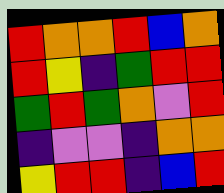[["red", "orange", "orange", "red", "blue", "orange"], ["red", "yellow", "indigo", "green", "red", "red"], ["green", "red", "green", "orange", "violet", "red"], ["indigo", "violet", "violet", "indigo", "orange", "orange"], ["yellow", "red", "red", "indigo", "blue", "red"]]